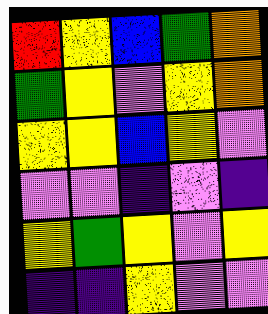[["red", "yellow", "blue", "green", "orange"], ["green", "yellow", "violet", "yellow", "orange"], ["yellow", "yellow", "blue", "yellow", "violet"], ["violet", "violet", "indigo", "violet", "indigo"], ["yellow", "green", "yellow", "violet", "yellow"], ["indigo", "indigo", "yellow", "violet", "violet"]]